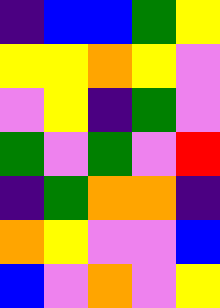[["indigo", "blue", "blue", "green", "yellow"], ["yellow", "yellow", "orange", "yellow", "violet"], ["violet", "yellow", "indigo", "green", "violet"], ["green", "violet", "green", "violet", "red"], ["indigo", "green", "orange", "orange", "indigo"], ["orange", "yellow", "violet", "violet", "blue"], ["blue", "violet", "orange", "violet", "yellow"]]